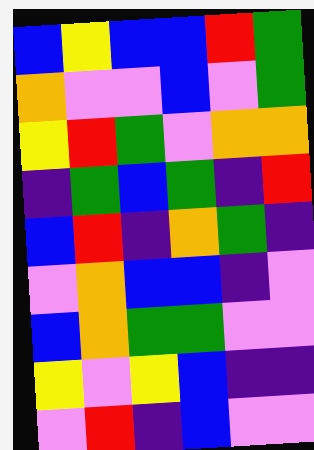[["blue", "yellow", "blue", "blue", "red", "green"], ["orange", "violet", "violet", "blue", "violet", "green"], ["yellow", "red", "green", "violet", "orange", "orange"], ["indigo", "green", "blue", "green", "indigo", "red"], ["blue", "red", "indigo", "orange", "green", "indigo"], ["violet", "orange", "blue", "blue", "indigo", "violet"], ["blue", "orange", "green", "green", "violet", "violet"], ["yellow", "violet", "yellow", "blue", "indigo", "indigo"], ["violet", "red", "indigo", "blue", "violet", "violet"]]